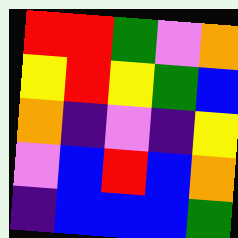[["red", "red", "green", "violet", "orange"], ["yellow", "red", "yellow", "green", "blue"], ["orange", "indigo", "violet", "indigo", "yellow"], ["violet", "blue", "red", "blue", "orange"], ["indigo", "blue", "blue", "blue", "green"]]